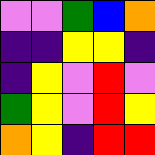[["violet", "violet", "green", "blue", "orange"], ["indigo", "indigo", "yellow", "yellow", "indigo"], ["indigo", "yellow", "violet", "red", "violet"], ["green", "yellow", "violet", "red", "yellow"], ["orange", "yellow", "indigo", "red", "red"]]